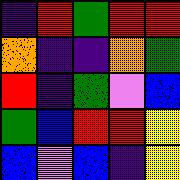[["indigo", "red", "green", "red", "red"], ["orange", "indigo", "indigo", "orange", "green"], ["red", "indigo", "green", "violet", "blue"], ["green", "blue", "red", "red", "yellow"], ["blue", "violet", "blue", "indigo", "yellow"]]